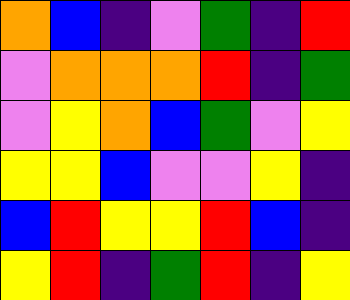[["orange", "blue", "indigo", "violet", "green", "indigo", "red"], ["violet", "orange", "orange", "orange", "red", "indigo", "green"], ["violet", "yellow", "orange", "blue", "green", "violet", "yellow"], ["yellow", "yellow", "blue", "violet", "violet", "yellow", "indigo"], ["blue", "red", "yellow", "yellow", "red", "blue", "indigo"], ["yellow", "red", "indigo", "green", "red", "indigo", "yellow"]]